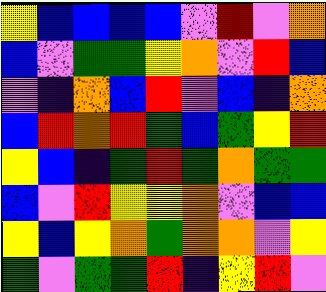[["yellow", "blue", "blue", "blue", "blue", "violet", "red", "violet", "orange"], ["blue", "violet", "green", "green", "yellow", "orange", "violet", "red", "blue"], ["violet", "indigo", "orange", "blue", "red", "violet", "blue", "indigo", "orange"], ["blue", "red", "orange", "red", "green", "blue", "green", "yellow", "red"], ["yellow", "blue", "indigo", "green", "red", "green", "orange", "green", "green"], ["blue", "violet", "red", "yellow", "yellow", "orange", "violet", "blue", "blue"], ["yellow", "blue", "yellow", "orange", "green", "orange", "orange", "violet", "yellow"], ["green", "violet", "green", "green", "red", "indigo", "yellow", "red", "violet"]]